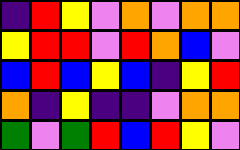[["indigo", "red", "yellow", "violet", "orange", "violet", "orange", "orange"], ["yellow", "red", "red", "violet", "red", "orange", "blue", "violet"], ["blue", "red", "blue", "yellow", "blue", "indigo", "yellow", "red"], ["orange", "indigo", "yellow", "indigo", "indigo", "violet", "orange", "orange"], ["green", "violet", "green", "red", "blue", "red", "yellow", "violet"]]